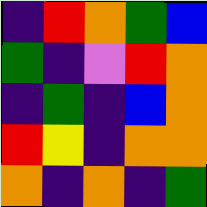[["indigo", "red", "orange", "green", "blue"], ["green", "indigo", "violet", "red", "orange"], ["indigo", "green", "indigo", "blue", "orange"], ["red", "yellow", "indigo", "orange", "orange"], ["orange", "indigo", "orange", "indigo", "green"]]